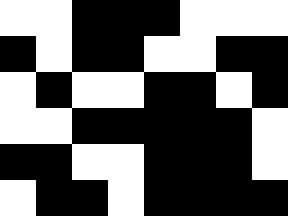[["white", "white", "black", "black", "black", "white", "white", "white"], ["black", "white", "black", "black", "white", "white", "black", "black"], ["white", "black", "white", "white", "black", "black", "white", "black"], ["white", "white", "black", "black", "black", "black", "black", "white"], ["black", "black", "white", "white", "black", "black", "black", "white"], ["white", "black", "black", "white", "black", "black", "black", "black"]]